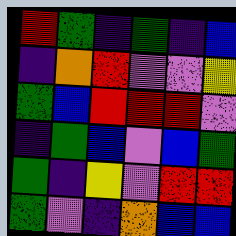[["red", "green", "indigo", "green", "indigo", "blue"], ["indigo", "orange", "red", "violet", "violet", "yellow"], ["green", "blue", "red", "red", "red", "violet"], ["indigo", "green", "blue", "violet", "blue", "green"], ["green", "indigo", "yellow", "violet", "red", "red"], ["green", "violet", "indigo", "orange", "blue", "blue"]]